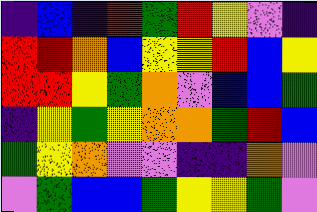[["indigo", "blue", "indigo", "red", "green", "red", "yellow", "violet", "indigo"], ["red", "red", "orange", "blue", "yellow", "yellow", "red", "blue", "yellow"], ["red", "red", "yellow", "green", "orange", "violet", "blue", "blue", "green"], ["indigo", "yellow", "green", "yellow", "orange", "orange", "green", "red", "blue"], ["green", "yellow", "orange", "violet", "violet", "indigo", "indigo", "orange", "violet"], ["violet", "green", "blue", "blue", "green", "yellow", "yellow", "green", "violet"]]